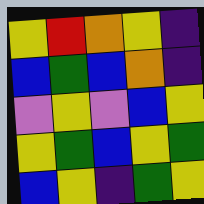[["yellow", "red", "orange", "yellow", "indigo"], ["blue", "green", "blue", "orange", "indigo"], ["violet", "yellow", "violet", "blue", "yellow"], ["yellow", "green", "blue", "yellow", "green"], ["blue", "yellow", "indigo", "green", "yellow"]]